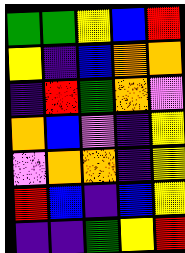[["green", "green", "yellow", "blue", "red"], ["yellow", "indigo", "blue", "orange", "orange"], ["indigo", "red", "green", "orange", "violet"], ["orange", "blue", "violet", "indigo", "yellow"], ["violet", "orange", "orange", "indigo", "yellow"], ["red", "blue", "indigo", "blue", "yellow"], ["indigo", "indigo", "green", "yellow", "red"]]